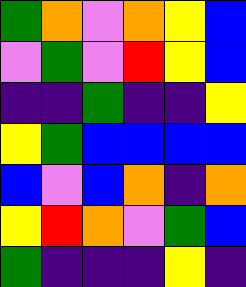[["green", "orange", "violet", "orange", "yellow", "blue"], ["violet", "green", "violet", "red", "yellow", "blue"], ["indigo", "indigo", "green", "indigo", "indigo", "yellow"], ["yellow", "green", "blue", "blue", "blue", "blue"], ["blue", "violet", "blue", "orange", "indigo", "orange"], ["yellow", "red", "orange", "violet", "green", "blue"], ["green", "indigo", "indigo", "indigo", "yellow", "indigo"]]